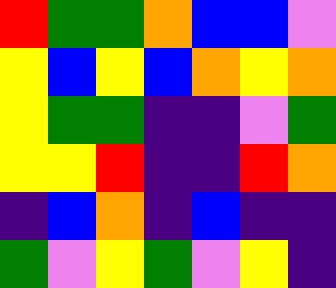[["red", "green", "green", "orange", "blue", "blue", "violet"], ["yellow", "blue", "yellow", "blue", "orange", "yellow", "orange"], ["yellow", "green", "green", "indigo", "indigo", "violet", "green"], ["yellow", "yellow", "red", "indigo", "indigo", "red", "orange"], ["indigo", "blue", "orange", "indigo", "blue", "indigo", "indigo"], ["green", "violet", "yellow", "green", "violet", "yellow", "indigo"]]